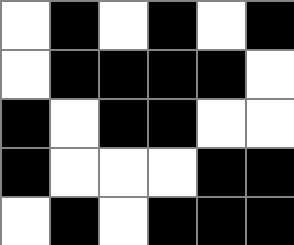[["white", "black", "white", "black", "white", "black"], ["white", "black", "black", "black", "black", "white"], ["black", "white", "black", "black", "white", "white"], ["black", "white", "white", "white", "black", "black"], ["white", "black", "white", "black", "black", "black"]]